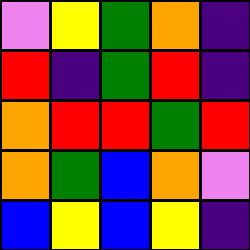[["violet", "yellow", "green", "orange", "indigo"], ["red", "indigo", "green", "red", "indigo"], ["orange", "red", "red", "green", "red"], ["orange", "green", "blue", "orange", "violet"], ["blue", "yellow", "blue", "yellow", "indigo"]]